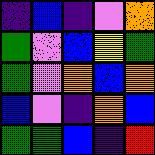[["indigo", "blue", "indigo", "violet", "orange"], ["green", "violet", "blue", "yellow", "green"], ["green", "violet", "orange", "blue", "orange"], ["blue", "violet", "indigo", "orange", "blue"], ["green", "green", "blue", "indigo", "red"]]